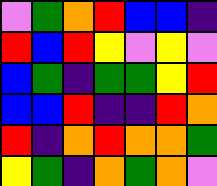[["violet", "green", "orange", "red", "blue", "blue", "indigo"], ["red", "blue", "red", "yellow", "violet", "yellow", "violet"], ["blue", "green", "indigo", "green", "green", "yellow", "red"], ["blue", "blue", "red", "indigo", "indigo", "red", "orange"], ["red", "indigo", "orange", "red", "orange", "orange", "green"], ["yellow", "green", "indigo", "orange", "green", "orange", "violet"]]